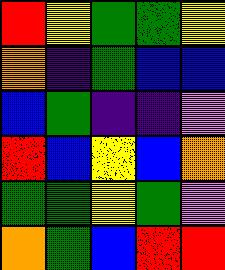[["red", "yellow", "green", "green", "yellow"], ["orange", "indigo", "green", "blue", "blue"], ["blue", "green", "indigo", "indigo", "violet"], ["red", "blue", "yellow", "blue", "orange"], ["green", "green", "yellow", "green", "violet"], ["orange", "green", "blue", "red", "red"]]